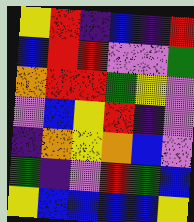[["yellow", "red", "indigo", "blue", "indigo", "red"], ["blue", "red", "red", "violet", "violet", "green"], ["orange", "red", "red", "green", "yellow", "violet"], ["violet", "blue", "yellow", "red", "indigo", "violet"], ["indigo", "orange", "yellow", "orange", "blue", "violet"], ["green", "indigo", "violet", "red", "green", "blue"], ["yellow", "blue", "blue", "blue", "blue", "yellow"]]